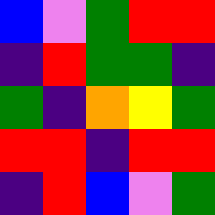[["blue", "violet", "green", "red", "red"], ["indigo", "red", "green", "green", "indigo"], ["green", "indigo", "orange", "yellow", "green"], ["red", "red", "indigo", "red", "red"], ["indigo", "red", "blue", "violet", "green"]]